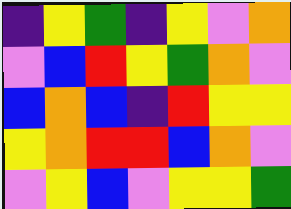[["indigo", "yellow", "green", "indigo", "yellow", "violet", "orange"], ["violet", "blue", "red", "yellow", "green", "orange", "violet"], ["blue", "orange", "blue", "indigo", "red", "yellow", "yellow"], ["yellow", "orange", "red", "red", "blue", "orange", "violet"], ["violet", "yellow", "blue", "violet", "yellow", "yellow", "green"]]